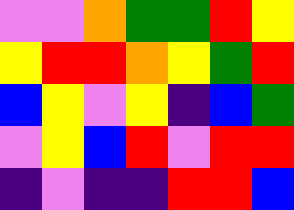[["violet", "violet", "orange", "green", "green", "red", "yellow"], ["yellow", "red", "red", "orange", "yellow", "green", "red"], ["blue", "yellow", "violet", "yellow", "indigo", "blue", "green"], ["violet", "yellow", "blue", "red", "violet", "red", "red"], ["indigo", "violet", "indigo", "indigo", "red", "red", "blue"]]